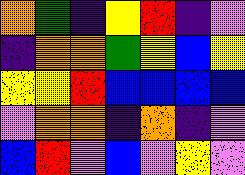[["orange", "green", "indigo", "yellow", "red", "indigo", "violet"], ["indigo", "orange", "orange", "green", "yellow", "blue", "yellow"], ["yellow", "yellow", "red", "blue", "blue", "blue", "blue"], ["violet", "orange", "orange", "indigo", "orange", "indigo", "violet"], ["blue", "red", "violet", "blue", "violet", "yellow", "violet"]]